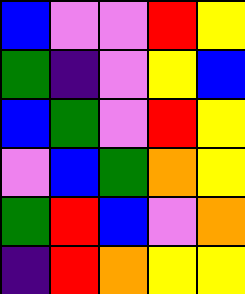[["blue", "violet", "violet", "red", "yellow"], ["green", "indigo", "violet", "yellow", "blue"], ["blue", "green", "violet", "red", "yellow"], ["violet", "blue", "green", "orange", "yellow"], ["green", "red", "blue", "violet", "orange"], ["indigo", "red", "orange", "yellow", "yellow"]]